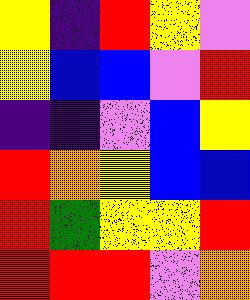[["yellow", "indigo", "red", "yellow", "violet"], ["yellow", "blue", "blue", "violet", "red"], ["indigo", "indigo", "violet", "blue", "yellow"], ["red", "orange", "yellow", "blue", "blue"], ["red", "green", "yellow", "yellow", "red"], ["red", "red", "red", "violet", "orange"]]